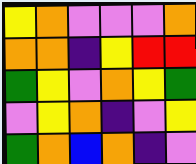[["yellow", "orange", "violet", "violet", "violet", "orange"], ["orange", "orange", "indigo", "yellow", "red", "red"], ["green", "yellow", "violet", "orange", "yellow", "green"], ["violet", "yellow", "orange", "indigo", "violet", "yellow"], ["green", "orange", "blue", "orange", "indigo", "violet"]]